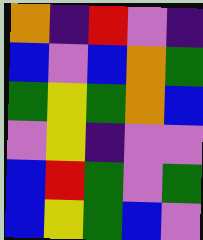[["orange", "indigo", "red", "violet", "indigo"], ["blue", "violet", "blue", "orange", "green"], ["green", "yellow", "green", "orange", "blue"], ["violet", "yellow", "indigo", "violet", "violet"], ["blue", "red", "green", "violet", "green"], ["blue", "yellow", "green", "blue", "violet"]]